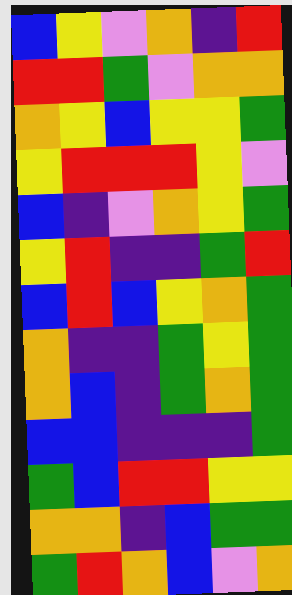[["blue", "yellow", "violet", "orange", "indigo", "red"], ["red", "red", "green", "violet", "orange", "orange"], ["orange", "yellow", "blue", "yellow", "yellow", "green"], ["yellow", "red", "red", "red", "yellow", "violet"], ["blue", "indigo", "violet", "orange", "yellow", "green"], ["yellow", "red", "indigo", "indigo", "green", "red"], ["blue", "red", "blue", "yellow", "orange", "green"], ["orange", "indigo", "indigo", "green", "yellow", "green"], ["orange", "blue", "indigo", "green", "orange", "green"], ["blue", "blue", "indigo", "indigo", "indigo", "green"], ["green", "blue", "red", "red", "yellow", "yellow"], ["orange", "orange", "indigo", "blue", "green", "green"], ["green", "red", "orange", "blue", "violet", "orange"]]